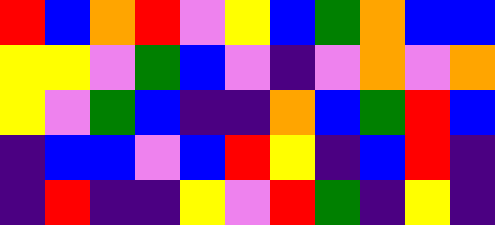[["red", "blue", "orange", "red", "violet", "yellow", "blue", "green", "orange", "blue", "blue"], ["yellow", "yellow", "violet", "green", "blue", "violet", "indigo", "violet", "orange", "violet", "orange"], ["yellow", "violet", "green", "blue", "indigo", "indigo", "orange", "blue", "green", "red", "blue"], ["indigo", "blue", "blue", "violet", "blue", "red", "yellow", "indigo", "blue", "red", "indigo"], ["indigo", "red", "indigo", "indigo", "yellow", "violet", "red", "green", "indigo", "yellow", "indigo"]]